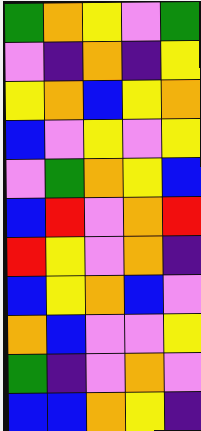[["green", "orange", "yellow", "violet", "green"], ["violet", "indigo", "orange", "indigo", "yellow"], ["yellow", "orange", "blue", "yellow", "orange"], ["blue", "violet", "yellow", "violet", "yellow"], ["violet", "green", "orange", "yellow", "blue"], ["blue", "red", "violet", "orange", "red"], ["red", "yellow", "violet", "orange", "indigo"], ["blue", "yellow", "orange", "blue", "violet"], ["orange", "blue", "violet", "violet", "yellow"], ["green", "indigo", "violet", "orange", "violet"], ["blue", "blue", "orange", "yellow", "indigo"]]